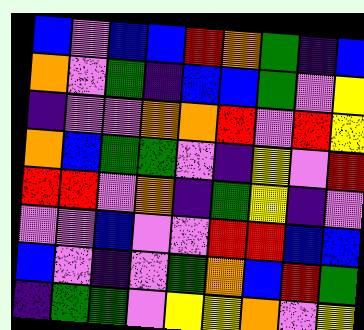[["blue", "violet", "blue", "blue", "red", "orange", "green", "indigo", "blue"], ["orange", "violet", "green", "indigo", "blue", "blue", "green", "violet", "yellow"], ["indigo", "violet", "violet", "orange", "orange", "red", "violet", "red", "yellow"], ["orange", "blue", "green", "green", "violet", "indigo", "yellow", "violet", "red"], ["red", "red", "violet", "orange", "indigo", "green", "yellow", "indigo", "violet"], ["violet", "violet", "blue", "violet", "violet", "red", "red", "blue", "blue"], ["blue", "violet", "indigo", "violet", "green", "orange", "blue", "red", "green"], ["indigo", "green", "green", "violet", "yellow", "yellow", "orange", "violet", "yellow"]]